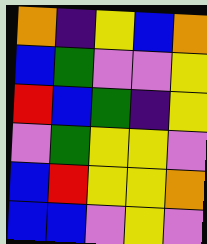[["orange", "indigo", "yellow", "blue", "orange"], ["blue", "green", "violet", "violet", "yellow"], ["red", "blue", "green", "indigo", "yellow"], ["violet", "green", "yellow", "yellow", "violet"], ["blue", "red", "yellow", "yellow", "orange"], ["blue", "blue", "violet", "yellow", "violet"]]